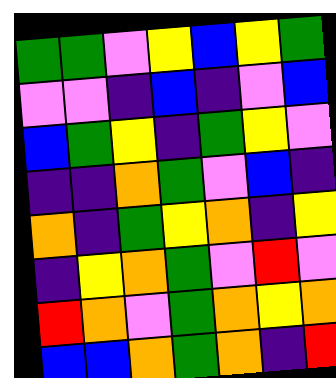[["green", "green", "violet", "yellow", "blue", "yellow", "green"], ["violet", "violet", "indigo", "blue", "indigo", "violet", "blue"], ["blue", "green", "yellow", "indigo", "green", "yellow", "violet"], ["indigo", "indigo", "orange", "green", "violet", "blue", "indigo"], ["orange", "indigo", "green", "yellow", "orange", "indigo", "yellow"], ["indigo", "yellow", "orange", "green", "violet", "red", "violet"], ["red", "orange", "violet", "green", "orange", "yellow", "orange"], ["blue", "blue", "orange", "green", "orange", "indigo", "red"]]